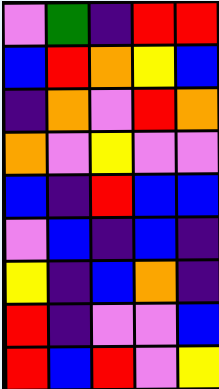[["violet", "green", "indigo", "red", "red"], ["blue", "red", "orange", "yellow", "blue"], ["indigo", "orange", "violet", "red", "orange"], ["orange", "violet", "yellow", "violet", "violet"], ["blue", "indigo", "red", "blue", "blue"], ["violet", "blue", "indigo", "blue", "indigo"], ["yellow", "indigo", "blue", "orange", "indigo"], ["red", "indigo", "violet", "violet", "blue"], ["red", "blue", "red", "violet", "yellow"]]